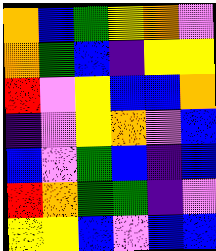[["orange", "blue", "green", "yellow", "orange", "violet"], ["orange", "green", "blue", "indigo", "yellow", "yellow"], ["red", "violet", "yellow", "blue", "blue", "orange"], ["indigo", "violet", "yellow", "orange", "violet", "blue"], ["blue", "violet", "green", "blue", "indigo", "blue"], ["red", "orange", "green", "green", "indigo", "violet"], ["yellow", "yellow", "blue", "violet", "blue", "blue"]]